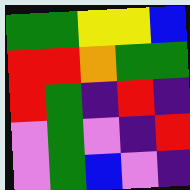[["green", "green", "yellow", "yellow", "blue"], ["red", "red", "orange", "green", "green"], ["red", "green", "indigo", "red", "indigo"], ["violet", "green", "violet", "indigo", "red"], ["violet", "green", "blue", "violet", "indigo"]]